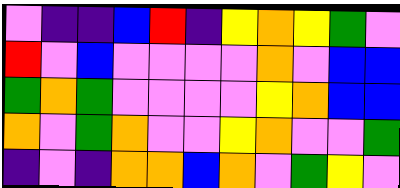[["violet", "indigo", "indigo", "blue", "red", "indigo", "yellow", "orange", "yellow", "green", "violet"], ["red", "violet", "blue", "violet", "violet", "violet", "violet", "orange", "violet", "blue", "blue"], ["green", "orange", "green", "violet", "violet", "violet", "violet", "yellow", "orange", "blue", "blue"], ["orange", "violet", "green", "orange", "violet", "violet", "yellow", "orange", "violet", "violet", "green"], ["indigo", "violet", "indigo", "orange", "orange", "blue", "orange", "violet", "green", "yellow", "violet"]]